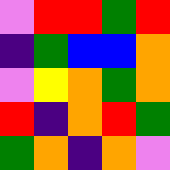[["violet", "red", "red", "green", "red"], ["indigo", "green", "blue", "blue", "orange"], ["violet", "yellow", "orange", "green", "orange"], ["red", "indigo", "orange", "red", "green"], ["green", "orange", "indigo", "orange", "violet"]]